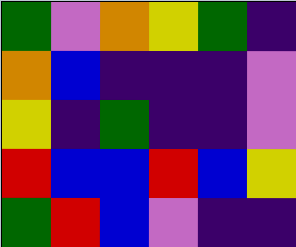[["green", "violet", "orange", "yellow", "green", "indigo"], ["orange", "blue", "indigo", "indigo", "indigo", "violet"], ["yellow", "indigo", "green", "indigo", "indigo", "violet"], ["red", "blue", "blue", "red", "blue", "yellow"], ["green", "red", "blue", "violet", "indigo", "indigo"]]